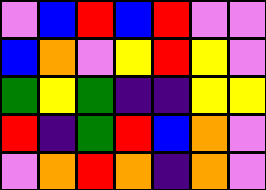[["violet", "blue", "red", "blue", "red", "violet", "violet"], ["blue", "orange", "violet", "yellow", "red", "yellow", "violet"], ["green", "yellow", "green", "indigo", "indigo", "yellow", "yellow"], ["red", "indigo", "green", "red", "blue", "orange", "violet"], ["violet", "orange", "red", "orange", "indigo", "orange", "violet"]]